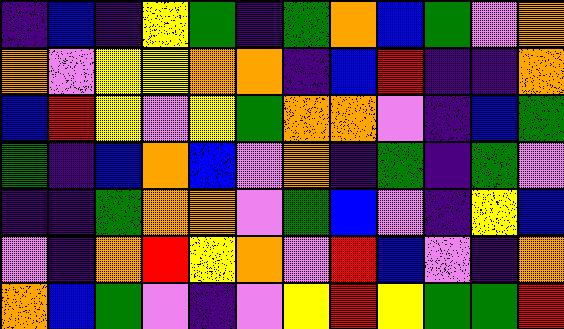[["indigo", "blue", "indigo", "yellow", "green", "indigo", "green", "orange", "blue", "green", "violet", "orange"], ["orange", "violet", "yellow", "yellow", "orange", "orange", "indigo", "blue", "red", "indigo", "indigo", "orange"], ["blue", "red", "yellow", "violet", "yellow", "green", "orange", "orange", "violet", "indigo", "blue", "green"], ["green", "indigo", "blue", "orange", "blue", "violet", "orange", "indigo", "green", "indigo", "green", "violet"], ["indigo", "indigo", "green", "orange", "orange", "violet", "green", "blue", "violet", "indigo", "yellow", "blue"], ["violet", "indigo", "orange", "red", "yellow", "orange", "violet", "red", "blue", "violet", "indigo", "orange"], ["orange", "blue", "green", "violet", "indigo", "violet", "yellow", "red", "yellow", "green", "green", "red"]]